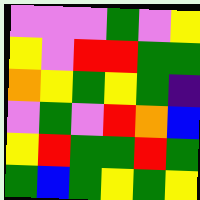[["violet", "violet", "violet", "green", "violet", "yellow"], ["yellow", "violet", "red", "red", "green", "green"], ["orange", "yellow", "green", "yellow", "green", "indigo"], ["violet", "green", "violet", "red", "orange", "blue"], ["yellow", "red", "green", "green", "red", "green"], ["green", "blue", "green", "yellow", "green", "yellow"]]